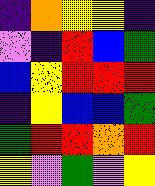[["indigo", "orange", "yellow", "yellow", "indigo"], ["violet", "indigo", "red", "blue", "green"], ["blue", "yellow", "red", "red", "red"], ["indigo", "yellow", "blue", "blue", "green"], ["green", "red", "red", "orange", "red"], ["yellow", "violet", "green", "violet", "yellow"]]